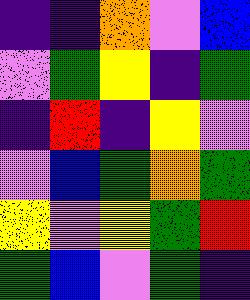[["indigo", "indigo", "orange", "violet", "blue"], ["violet", "green", "yellow", "indigo", "green"], ["indigo", "red", "indigo", "yellow", "violet"], ["violet", "blue", "green", "orange", "green"], ["yellow", "violet", "yellow", "green", "red"], ["green", "blue", "violet", "green", "indigo"]]